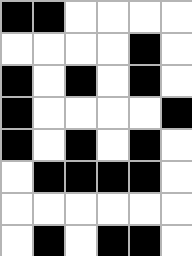[["black", "black", "white", "white", "white", "white"], ["white", "white", "white", "white", "black", "white"], ["black", "white", "black", "white", "black", "white"], ["black", "white", "white", "white", "white", "black"], ["black", "white", "black", "white", "black", "white"], ["white", "black", "black", "black", "black", "white"], ["white", "white", "white", "white", "white", "white"], ["white", "black", "white", "black", "black", "white"]]